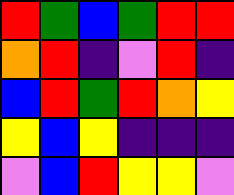[["red", "green", "blue", "green", "red", "red"], ["orange", "red", "indigo", "violet", "red", "indigo"], ["blue", "red", "green", "red", "orange", "yellow"], ["yellow", "blue", "yellow", "indigo", "indigo", "indigo"], ["violet", "blue", "red", "yellow", "yellow", "violet"]]